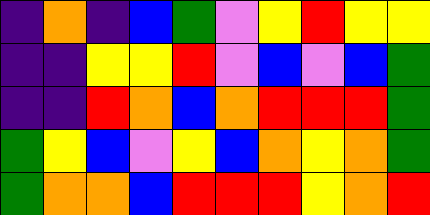[["indigo", "orange", "indigo", "blue", "green", "violet", "yellow", "red", "yellow", "yellow"], ["indigo", "indigo", "yellow", "yellow", "red", "violet", "blue", "violet", "blue", "green"], ["indigo", "indigo", "red", "orange", "blue", "orange", "red", "red", "red", "green"], ["green", "yellow", "blue", "violet", "yellow", "blue", "orange", "yellow", "orange", "green"], ["green", "orange", "orange", "blue", "red", "red", "red", "yellow", "orange", "red"]]